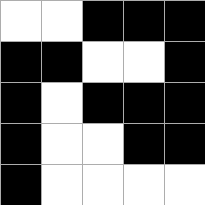[["white", "white", "black", "black", "black"], ["black", "black", "white", "white", "black"], ["black", "white", "black", "black", "black"], ["black", "white", "white", "black", "black"], ["black", "white", "white", "white", "white"]]